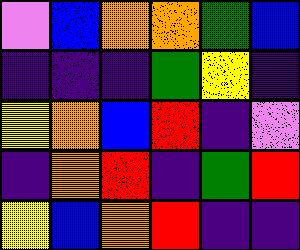[["violet", "blue", "orange", "orange", "green", "blue"], ["indigo", "indigo", "indigo", "green", "yellow", "indigo"], ["yellow", "orange", "blue", "red", "indigo", "violet"], ["indigo", "orange", "red", "indigo", "green", "red"], ["yellow", "blue", "orange", "red", "indigo", "indigo"]]